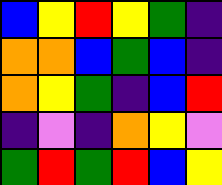[["blue", "yellow", "red", "yellow", "green", "indigo"], ["orange", "orange", "blue", "green", "blue", "indigo"], ["orange", "yellow", "green", "indigo", "blue", "red"], ["indigo", "violet", "indigo", "orange", "yellow", "violet"], ["green", "red", "green", "red", "blue", "yellow"]]